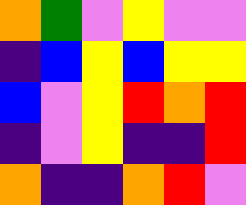[["orange", "green", "violet", "yellow", "violet", "violet"], ["indigo", "blue", "yellow", "blue", "yellow", "yellow"], ["blue", "violet", "yellow", "red", "orange", "red"], ["indigo", "violet", "yellow", "indigo", "indigo", "red"], ["orange", "indigo", "indigo", "orange", "red", "violet"]]